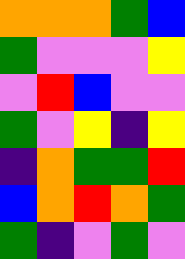[["orange", "orange", "orange", "green", "blue"], ["green", "violet", "violet", "violet", "yellow"], ["violet", "red", "blue", "violet", "violet"], ["green", "violet", "yellow", "indigo", "yellow"], ["indigo", "orange", "green", "green", "red"], ["blue", "orange", "red", "orange", "green"], ["green", "indigo", "violet", "green", "violet"]]